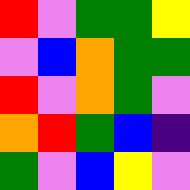[["red", "violet", "green", "green", "yellow"], ["violet", "blue", "orange", "green", "green"], ["red", "violet", "orange", "green", "violet"], ["orange", "red", "green", "blue", "indigo"], ["green", "violet", "blue", "yellow", "violet"]]